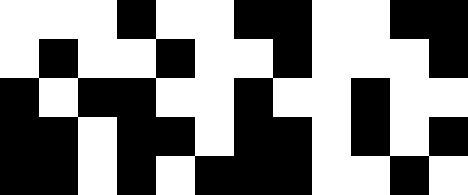[["white", "white", "white", "black", "white", "white", "black", "black", "white", "white", "black", "black"], ["white", "black", "white", "white", "black", "white", "white", "black", "white", "white", "white", "black"], ["black", "white", "black", "black", "white", "white", "black", "white", "white", "black", "white", "white"], ["black", "black", "white", "black", "black", "white", "black", "black", "white", "black", "white", "black"], ["black", "black", "white", "black", "white", "black", "black", "black", "white", "white", "black", "white"]]